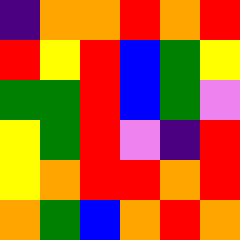[["indigo", "orange", "orange", "red", "orange", "red"], ["red", "yellow", "red", "blue", "green", "yellow"], ["green", "green", "red", "blue", "green", "violet"], ["yellow", "green", "red", "violet", "indigo", "red"], ["yellow", "orange", "red", "red", "orange", "red"], ["orange", "green", "blue", "orange", "red", "orange"]]